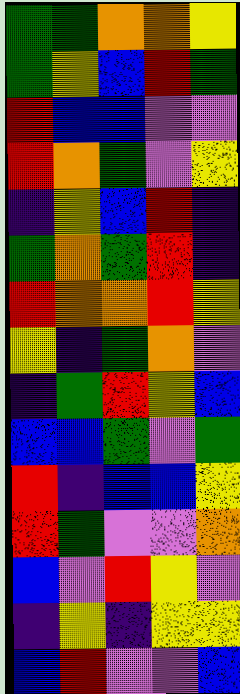[["green", "green", "orange", "orange", "yellow"], ["green", "yellow", "blue", "red", "green"], ["red", "blue", "blue", "violet", "violet"], ["red", "orange", "green", "violet", "yellow"], ["indigo", "yellow", "blue", "red", "indigo"], ["green", "orange", "green", "red", "indigo"], ["red", "orange", "orange", "red", "yellow"], ["yellow", "indigo", "green", "orange", "violet"], ["indigo", "green", "red", "yellow", "blue"], ["blue", "blue", "green", "violet", "green"], ["red", "indigo", "blue", "blue", "yellow"], ["red", "green", "violet", "violet", "orange"], ["blue", "violet", "red", "yellow", "violet"], ["indigo", "yellow", "indigo", "yellow", "yellow"], ["blue", "red", "violet", "violet", "blue"]]